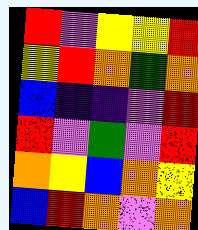[["red", "violet", "yellow", "yellow", "red"], ["yellow", "red", "orange", "green", "orange"], ["blue", "indigo", "indigo", "violet", "red"], ["red", "violet", "green", "violet", "red"], ["orange", "yellow", "blue", "orange", "yellow"], ["blue", "red", "orange", "violet", "orange"]]